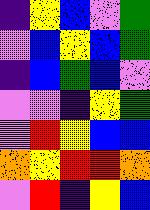[["indigo", "yellow", "blue", "violet", "green"], ["violet", "blue", "yellow", "blue", "green"], ["indigo", "blue", "green", "blue", "violet"], ["violet", "violet", "indigo", "yellow", "green"], ["violet", "red", "yellow", "blue", "blue"], ["orange", "yellow", "red", "red", "orange"], ["violet", "red", "indigo", "yellow", "blue"]]